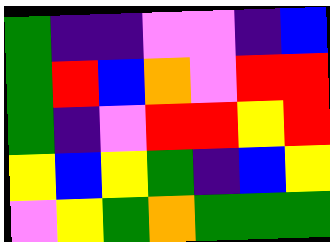[["green", "indigo", "indigo", "violet", "violet", "indigo", "blue"], ["green", "red", "blue", "orange", "violet", "red", "red"], ["green", "indigo", "violet", "red", "red", "yellow", "red"], ["yellow", "blue", "yellow", "green", "indigo", "blue", "yellow"], ["violet", "yellow", "green", "orange", "green", "green", "green"]]